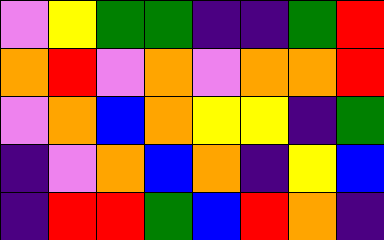[["violet", "yellow", "green", "green", "indigo", "indigo", "green", "red"], ["orange", "red", "violet", "orange", "violet", "orange", "orange", "red"], ["violet", "orange", "blue", "orange", "yellow", "yellow", "indigo", "green"], ["indigo", "violet", "orange", "blue", "orange", "indigo", "yellow", "blue"], ["indigo", "red", "red", "green", "blue", "red", "orange", "indigo"]]